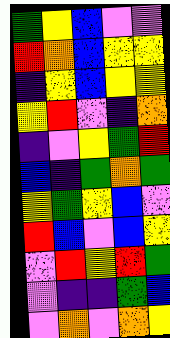[["green", "yellow", "blue", "violet", "violet"], ["red", "orange", "blue", "yellow", "yellow"], ["indigo", "yellow", "blue", "yellow", "yellow"], ["yellow", "red", "violet", "indigo", "orange"], ["indigo", "violet", "yellow", "green", "red"], ["blue", "indigo", "green", "orange", "green"], ["yellow", "green", "yellow", "blue", "violet"], ["red", "blue", "violet", "blue", "yellow"], ["violet", "red", "yellow", "red", "green"], ["violet", "indigo", "indigo", "green", "blue"], ["violet", "orange", "violet", "orange", "yellow"]]